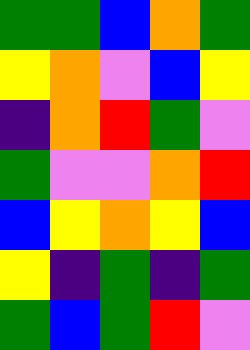[["green", "green", "blue", "orange", "green"], ["yellow", "orange", "violet", "blue", "yellow"], ["indigo", "orange", "red", "green", "violet"], ["green", "violet", "violet", "orange", "red"], ["blue", "yellow", "orange", "yellow", "blue"], ["yellow", "indigo", "green", "indigo", "green"], ["green", "blue", "green", "red", "violet"]]